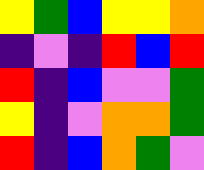[["yellow", "green", "blue", "yellow", "yellow", "orange"], ["indigo", "violet", "indigo", "red", "blue", "red"], ["red", "indigo", "blue", "violet", "violet", "green"], ["yellow", "indigo", "violet", "orange", "orange", "green"], ["red", "indigo", "blue", "orange", "green", "violet"]]